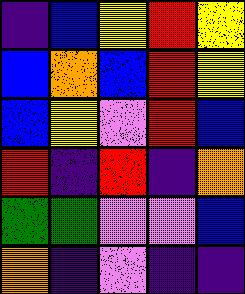[["indigo", "blue", "yellow", "red", "yellow"], ["blue", "orange", "blue", "red", "yellow"], ["blue", "yellow", "violet", "red", "blue"], ["red", "indigo", "red", "indigo", "orange"], ["green", "green", "violet", "violet", "blue"], ["orange", "indigo", "violet", "indigo", "indigo"]]